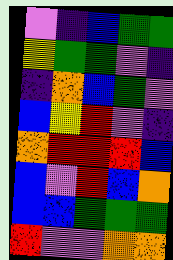[["violet", "indigo", "blue", "green", "green"], ["yellow", "green", "green", "violet", "indigo"], ["indigo", "orange", "blue", "green", "violet"], ["blue", "yellow", "red", "violet", "indigo"], ["orange", "red", "red", "red", "blue"], ["blue", "violet", "red", "blue", "orange"], ["blue", "blue", "green", "green", "green"], ["red", "violet", "violet", "orange", "orange"]]